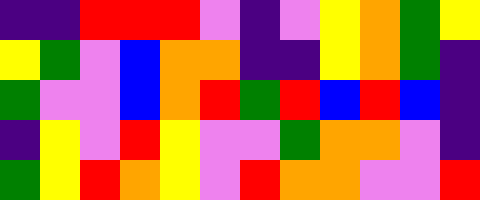[["indigo", "indigo", "red", "red", "red", "violet", "indigo", "violet", "yellow", "orange", "green", "yellow"], ["yellow", "green", "violet", "blue", "orange", "orange", "indigo", "indigo", "yellow", "orange", "green", "indigo"], ["green", "violet", "violet", "blue", "orange", "red", "green", "red", "blue", "red", "blue", "indigo"], ["indigo", "yellow", "violet", "red", "yellow", "violet", "violet", "green", "orange", "orange", "violet", "indigo"], ["green", "yellow", "red", "orange", "yellow", "violet", "red", "orange", "orange", "violet", "violet", "red"]]